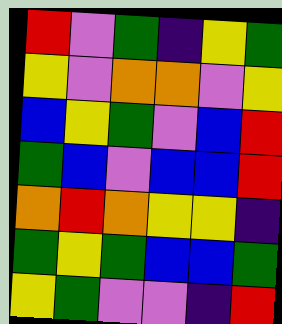[["red", "violet", "green", "indigo", "yellow", "green"], ["yellow", "violet", "orange", "orange", "violet", "yellow"], ["blue", "yellow", "green", "violet", "blue", "red"], ["green", "blue", "violet", "blue", "blue", "red"], ["orange", "red", "orange", "yellow", "yellow", "indigo"], ["green", "yellow", "green", "blue", "blue", "green"], ["yellow", "green", "violet", "violet", "indigo", "red"]]